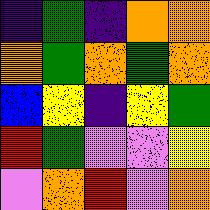[["indigo", "green", "indigo", "orange", "orange"], ["orange", "green", "orange", "green", "orange"], ["blue", "yellow", "indigo", "yellow", "green"], ["red", "green", "violet", "violet", "yellow"], ["violet", "orange", "red", "violet", "orange"]]